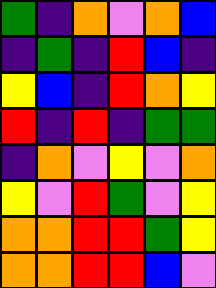[["green", "indigo", "orange", "violet", "orange", "blue"], ["indigo", "green", "indigo", "red", "blue", "indigo"], ["yellow", "blue", "indigo", "red", "orange", "yellow"], ["red", "indigo", "red", "indigo", "green", "green"], ["indigo", "orange", "violet", "yellow", "violet", "orange"], ["yellow", "violet", "red", "green", "violet", "yellow"], ["orange", "orange", "red", "red", "green", "yellow"], ["orange", "orange", "red", "red", "blue", "violet"]]